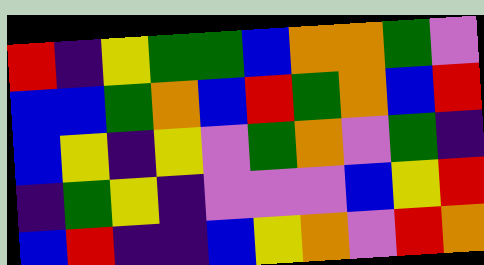[["red", "indigo", "yellow", "green", "green", "blue", "orange", "orange", "green", "violet"], ["blue", "blue", "green", "orange", "blue", "red", "green", "orange", "blue", "red"], ["blue", "yellow", "indigo", "yellow", "violet", "green", "orange", "violet", "green", "indigo"], ["indigo", "green", "yellow", "indigo", "violet", "violet", "violet", "blue", "yellow", "red"], ["blue", "red", "indigo", "indigo", "blue", "yellow", "orange", "violet", "red", "orange"]]